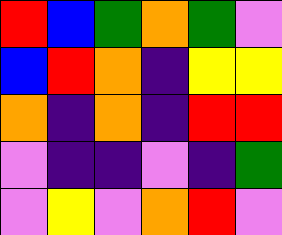[["red", "blue", "green", "orange", "green", "violet"], ["blue", "red", "orange", "indigo", "yellow", "yellow"], ["orange", "indigo", "orange", "indigo", "red", "red"], ["violet", "indigo", "indigo", "violet", "indigo", "green"], ["violet", "yellow", "violet", "orange", "red", "violet"]]